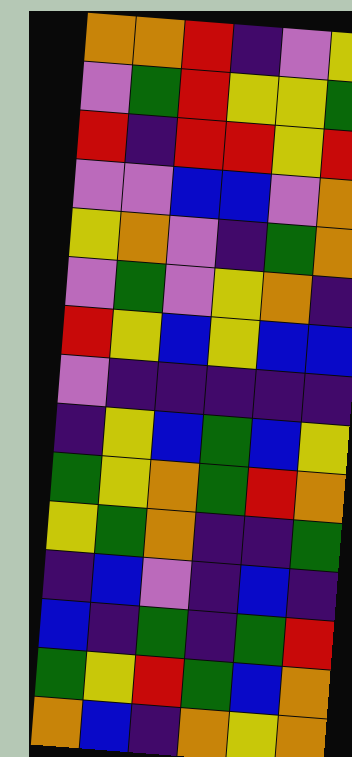[["orange", "orange", "red", "indigo", "violet", "yellow"], ["violet", "green", "red", "yellow", "yellow", "green"], ["red", "indigo", "red", "red", "yellow", "red"], ["violet", "violet", "blue", "blue", "violet", "orange"], ["yellow", "orange", "violet", "indigo", "green", "orange"], ["violet", "green", "violet", "yellow", "orange", "indigo"], ["red", "yellow", "blue", "yellow", "blue", "blue"], ["violet", "indigo", "indigo", "indigo", "indigo", "indigo"], ["indigo", "yellow", "blue", "green", "blue", "yellow"], ["green", "yellow", "orange", "green", "red", "orange"], ["yellow", "green", "orange", "indigo", "indigo", "green"], ["indigo", "blue", "violet", "indigo", "blue", "indigo"], ["blue", "indigo", "green", "indigo", "green", "red"], ["green", "yellow", "red", "green", "blue", "orange"], ["orange", "blue", "indigo", "orange", "yellow", "orange"]]